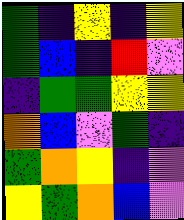[["green", "indigo", "yellow", "indigo", "yellow"], ["green", "blue", "indigo", "red", "violet"], ["indigo", "green", "green", "yellow", "yellow"], ["orange", "blue", "violet", "green", "indigo"], ["green", "orange", "yellow", "indigo", "violet"], ["yellow", "green", "orange", "blue", "violet"]]